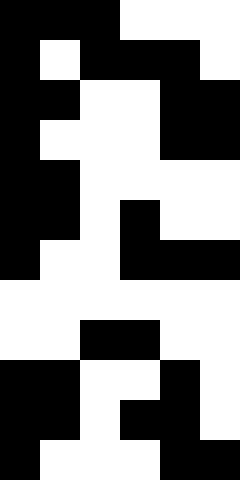[["black", "black", "black", "white", "white", "white"], ["black", "white", "black", "black", "black", "white"], ["black", "black", "white", "white", "black", "black"], ["black", "white", "white", "white", "black", "black"], ["black", "black", "white", "white", "white", "white"], ["black", "black", "white", "black", "white", "white"], ["black", "white", "white", "black", "black", "black"], ["white", "white", "white", "white", "white", "white"], ["white", "white", "black", "black", "white", "white"], ["black", "black", "white", "white", "black", "white"], ["black", "black", "white", "black", "black", "white"], ["black", "white", "white", "white", "black", "black"]]